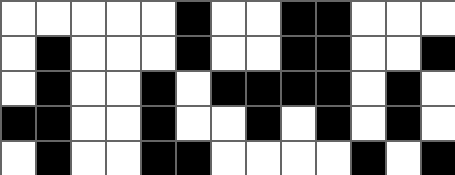[["white", "white", "white", "white", "white", "black", "white", "white", "black", "black", "white", "white", "white"], ["white", "black", "white", "white", "white", "black", "white", "white", "black", "black", "white", "white", "black"], ["white", "black", "white", "white", "black", "white", "black", "black", "black", "black", "white", "black", "white"], ["black", "black", "white", "white", "black", "white", "white", "black", "white", "black", "white", "black", "white"], ["white", "black", "white", "white", "black", "black", "white", "white", "white", "white", "black", "white", "black"]]